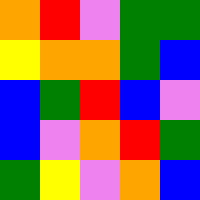[["orange", "red", "violet", "green", "green"], ["yellow", "orange", "orange", "green", "blue"], ["blue", "green", "red", "blue", "violet"], ["blue", "violet", "orange", "red", "green"], ["green", "yellow", "violet", "orange", "blue"]]